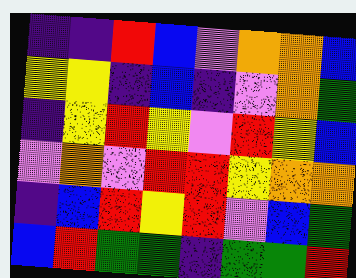[["indigo", "indigo", "red", "blue", "violet", "orange", "orange", "blue"], ["yellow", "yellow", "indigo", "blue", "indigo", "violet", "orange", "green"], ["indigo", "yellow", "red", "yellow", "violet", "red", "yellow", "blue"], ["violet", "orange", "violet", "red", "red", "yellow", "orange", "orange"], ["indigo", "blue", "red", "yellow", "red", "violet", "blue", "green"], ["blue", "red", "green", "green", "indigo", "green", "green", "red"]]